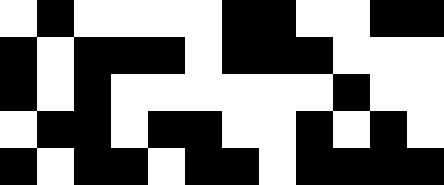[["white", "black", "white", "white", "white", "white", "black", "black", "white", "white", "black", "black"], ["black", "white", "black", "black", "black", "white", "black", "black", "black", "white", "white", "white"], ["black", "white", "black", "white", "white", "white", "white", "white", "white", "black", "white", "white"], ["white", "black", "black", "white", "black", "black", "white", "white", "black", "white", "black", "white"], ["black", "white", "black", "black", "white", "black", "black", "white", "black", "black", "black", "black"]]